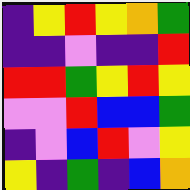[["indigo", "yellow", "red", "yellow", "orange", "green"], ["indigo", "indigo", "violet", "indigo", "indigo", "red"], ["red", "red", "green", "yellow", "red", "yellow"], ["violet", "violet", "red", "blue", "blue", "green"], ["indigo", "violet", "blue", "red", "violet", "yellow"], ["yellow", "indigo", "green", "indigo", "blue", "orange"]]